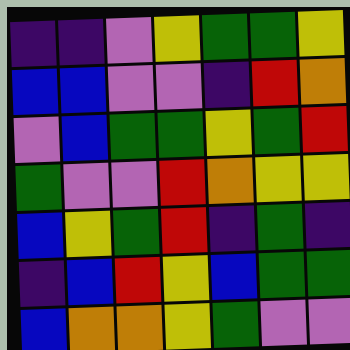[["indigo", "indigo", "violet", "yellow", "green", "green", "yellow"], ["blue", "blue", "violet", "violet", "indigo", "red", "orange"], ["violet", "blue", "green", "green", "yellow", "green", "red"], ["green", "violet", "violet", "red", "orange", "yellow", "yellow"], ["blue", "yellow", "green", "red", "indigo", "green", "indigo"], ["indigo", "blue", "red", "yellow", "blue", "green", "green"], ["blue", "orange", "orange", "yellow", "green", "violet", "violet"]]